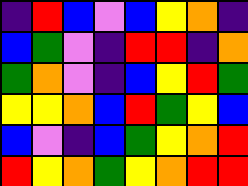[["indigo", "red", "blue", "violet", "blue", "yellow", "orange", "indigo"], ["blue", "green", "violet", "indigo", "red", "red", "indigo", "orange"], ["green", "orange", "violet", "indigo", "blue", "yellow", "red", "green"], ["yellow", "yellow", "orange", "blue", "red", "green", "yellow", "blue"], ["blue", "violet", "indigo", "blue", "green", "yellow", "orange", "red"], ["red", "yellow", "orange", "green", "yellow", "orange", "red", "red"]]